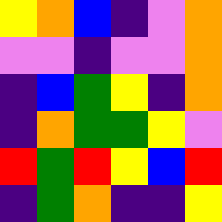[["yellow", "orange", "blue", "indigo", "violet", "orange"], ["violet", "violet", "indigo", "violet", "violet", "orange"], ["indigo", "blue", "green", "yellow", "indigo", "orange"], ["indigo", "orange", "green", "green", "yellow", "violet"], ["red", "green", "red", "yellow", "blue", "red"], ["indigo", "green", "orange", "indigo", "indigo", "yellow"]]